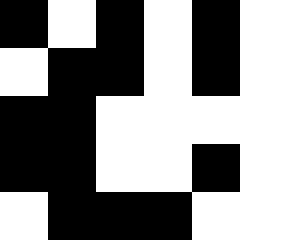[["black", "white", "black", "white", "black", "white"], ["white", "black", "black", "white", "black", "white"], ["black", "black", "white", "white", "white", "white"], ["black", "black", "white", "white", "black", "white"], ["white", "black", "black", "black", "white", "white"]]